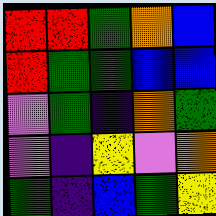[["red", "red", "green", "orange", "blue"], ["red", "green", "green", "blue", "blue"], ["violet", "green", "indigo", "orange", "green"], ["violet", "indigo", "yellow", "violet", "orange"], ["green", "indigo", "blue", "green", "yellow"]]